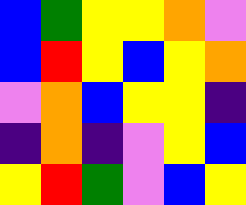[["blue", "green", "yellow", "yellow", "orange", "violet"], ["blue", "red", "yellow", "blue", "yellow", "orange"], ["violet", "orange", "blue", "yellow", "yellow", "indigo"], ["indigo", "orange", "indigo", "violet", "yellow", "blue"], ["yellow", "red", "green", "violet", "blue", "yellow"]]